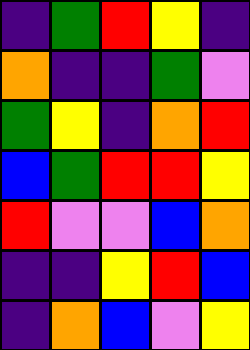[["indigo", "green", "red", "yellow", "indigo"], ["orange", "indigo", "indigo", "green", "violet"], ["green", "yellow", "indigo", "orange", "red"], ["blue", "green", "red", "red", "yellow"], ["red", "violet", "violet", "blue", "orange"], ["indigo", "indigo", "yellow", "red", "blue"], ["indigo", "orange", "blue", "violet", "yellow"]]